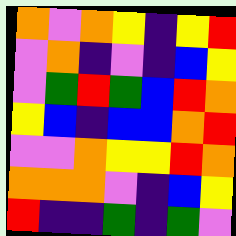[["orange", "violet", "orange", "yellow", "indigo", "yellow", "red"], ["violet", "orange", "indigo", "violet", "indigo", "blue", "yellow"], ["violet", "green", "red", "green", "blue", "red", "orange"], ["yellow", "blue", "indigo", "blue", "blue", "orange", "red"], ["violet", "violet", "orange", "yellow", "yellow", "red", "orange"], ["orange", "orange", "orange", "violet", "indigo", "blue", "yellow"], ["red", "indigo", "indigo", "green", "indigo", "green", "violet"]]